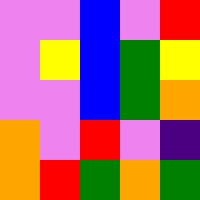[["violet", "violet", "blue", "violet", "red"], ["violet", "yellow", "blue", "green", "yellow"], ["violet", "violet", "blue", "green", "orange"], ["orange", "violet", "red", "violet", "indigo"], ["orange", "red", "green", "orange", "green"]]